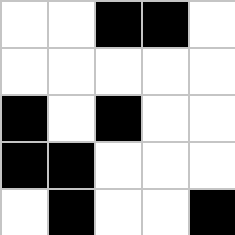[["white", "white", "black", "black", "white"], ["white", "white", "white", "white", "white"], ["black", "white", "black", "white", "white"], ["black", "black", "white", "white", "white"], ["white", "black", "white", "white", "black"]]